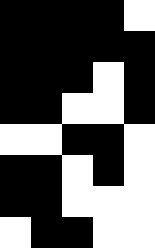[["black", "black", "black", "black", "white"], ["black", "black", "black", "black", "black"], ["black", "black", "black", "white", "black"], ["black", "black", "white", "white", "black"], ["white", "white", "black", "black", "white"], ["black", "black", "white", "black", "white"], ["black", "black", "white", "white", "white"], ["white", "black", "black", "white", "white"]]